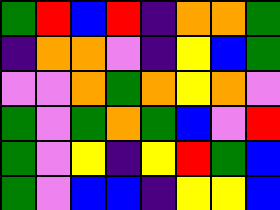[["green", "red", "blue", "red", "indigo", "orange", "orange", "green"], ["indigo", "orange", "orange", "violet", "indigo", "yellow", "blue", "green"], ["violet", "violet", "orange", "green", "orange", "yellow", "orange", "violet"], ["green", "violet", "green", "orange", "green", "blue", "violet", "red"], ["green", "violet", "yellow", "indigo", "yellow", "red", "green", "blue"], ["green", "violet", "blue", "blue", "indigo", "yellow", "yellow", "blue"]]